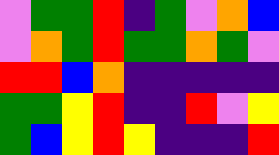[["violet", "green", "green", "red", "indigo", "green", "violet", "orange", "blue"], ["violet", "orange", "green", "red", "green", "green", "orange", "green", "violet"], ["red", "red", "blue", "orange", "indigo", "indigo", "indigo", "indigo", "indigo"], ["green", "green", "yellow", "red", "indigo", "indigo", "red", "violet", "yellow"], ["green", "blue", "yellow", "red", "yellow", "indigo", "indigo", "indigo", "red"]]